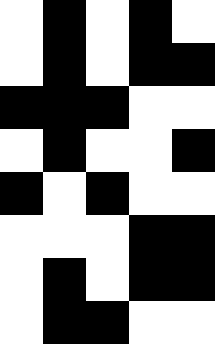[["white", "black", "white", "black", "white"], ["white", "black", "white", "black", "black"], ["black", "black", "black", "white", "white"], ["white", "black", "white", "white", "black"], ["black", "white", "black", "white", "white"], ["white", "white", "white", "black", "black"], ["white", "black", "white", "black", "black"], ["white", "black", "black", "white", "white"]]